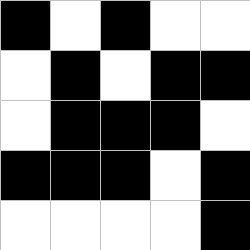[["black", "white", "black", "white", "white"], ["white", "black", "white", "black", "black"], ["white", "black", "black", "black", "white"], ["black", "black", "black", "white", "black"], ["white", "white", "white", "white", "black"]]